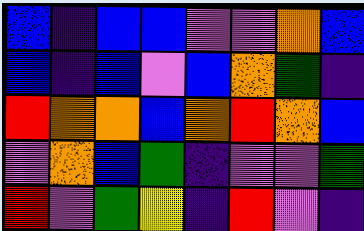[["blue", "indigo", "blue", "blue", "violet", "violet", "orange", "blue"], ["blue", "indigo", "blue", "violet", "blue", "orange", "green", "indigo"], ["red", "orange", "orange", "blue", "orange", "red", "orange", "blue"], ["violet", "orange", "blue", "green", "indigo", "violet", "violet", "green"], ["red", "violet", "green", "yellow", "indigo", "red", "violet", "indigo"]]